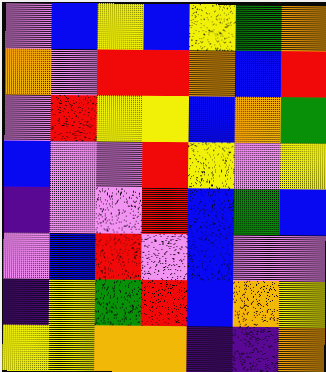[["violet", "blue", "yellow", "blue", "yellow", "green", "orange"], ["orange", "violet", "red", "red", "orange", "blue", "red"], ["violet", "red", "yellow", "yellow", "blue", "orange", "green"], ["blue", "violet", "violet", "red", "yellow", "violet", "yellow"], ["indigo", "violet", "violet", "red", "blue", "green", "blue"], ["violet", "blue", "red", "violet", "blue", "violet", "violet"], ["indigo", "yellow", "green", "red", "blue", "orange", "yellow"], ["yellow", "yellow", "orange", "orange", "indigo", "indigo", "orange"]]